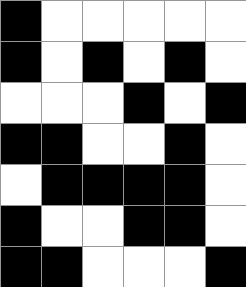[["black", "white", "white", "white", "white", "white"], ["black", "white", "black", "white", "black", "white"], ["white", "white", "white", "black", "white", "black"], ["black", "black", "white", "white", "black", "white"], ["white", "black", "black", "black", "black", "white"], ["black", "white", "white", "black", "black", "white"], ["black", "black", "white", "white", "white", "black"]]